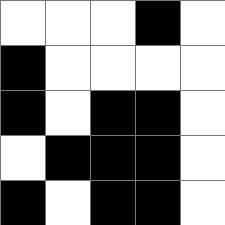[["white", "white", "white", "black", "white"], ["black", "white", "white", "white", "white"], ["black", "white", "black", "black", "white"], ["white", "black", "black", "black", "white"], ["black", "white", "black", "black", "white"]]